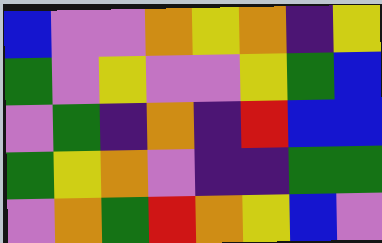[["blue", "violet", "violet", "orange", "yellow", "orange", "indigo", "yellow"], ["green", "violet", "yellow", "violet", "violet", "yellow", "green", "blue"], ["violet", "green", "indigo", "orange", "indigo", "red", "blue", "blue"], ["green", "yellow", "orange", "violet", "indigo", "indigo", "green", "green"], ["violet", "orange", "green", "red", "orange", "yellow", "blue", "violet"]]